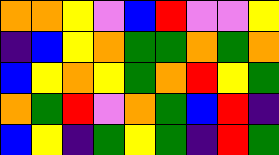[["orange", "orange", "yellow", "violet", "blue", "red", "violet", "violet", "yellow"], ["indigo", "blue", "yellow", "orange", "green", "green", "orange", "green", "orange"], ["blue", "yellow", "orange", "yellow", "green", "orange", "red", "yellow", "green"], ["orange", "green", "red", "violet", "orange", "green", "blue", "red", "indigo"], ["blue", "yellow", "indigo", "green", "yellow", "green", "indigo", "red", "green"]]